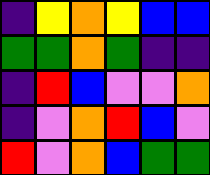[["indigo", "yellow", "orange", "yellow", "blue", "blue"], ["green", "green", "orange", "green", "indigo", "indigo"], ["indigo", "red", "blue", "violet", "violet", "orange"], ["indigo", "violet", "orange", "red", "blue", "violet"], ["red", "violet", "orange", "blue", "green", "green"]]